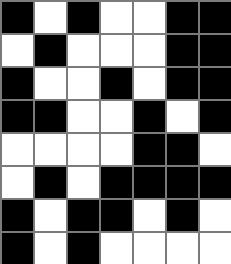[["black", "white", "black", "white", "white", "black", "black"], ["white", "black", "white", "white", "white", "black", "black"], ["black", "white", "white", "black", "white", "black", "black"], ["black", "black", "white", "white", "black", "white", "black"], ["white", "white", "white", "white", "black", "black", "white"], ["white", "black", "white", "black", "black", "black", "black"], ["black", "white", "black", "black", "white", "black", "white"], ["black", "white", "black", "white", "white", "white", "white"]]